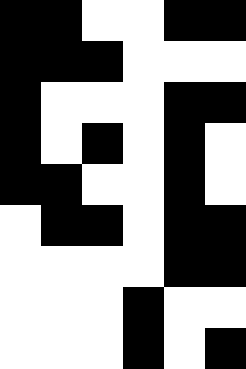[["black", "black", "white", "white", "black", "black"], ["black", "black", "black", "white", "white", "white"], ["black", "white", "white", "white", "black", "black"], ["black", "white", "black", "white", "black", "white"], ["black", "black", "white", "white", "black", "white"], ["white", "black", "black", "white", "black", "black"], ["white", "white", "white", "white", "black", "black"], ["white", "white", "white", "black", "white", "white"], ["white", "white", "white", "black", "white", "black"]]